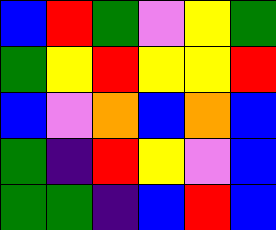[["blue", "red", "green", "violet", "yellow", "green"], ["green", "yellow", "red", "yellow", "yellow", "red"], ["blue", "violet", "orange", "blue", "orange", "blue"], ["green", "indigo", "red", "yellow", "violet", "blue"], ["green", "green", "indigo", "blue", "red", "blue"]]